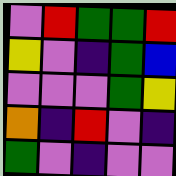[["violet", "red", "green", "green", "red"], ["yellow", "violet", "indigo", "green", "blue"], ["violet", "violet", "violet", "green", "yellow"], ["orange", "indigo", "red", "violet", "indigo"], ["green", "violet", "indigo", "violet", "violet"]]